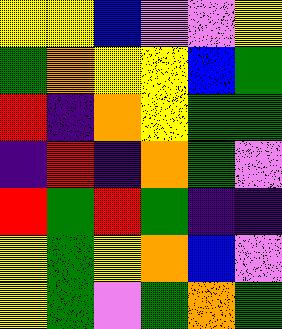[["yellow", "yellow", "blue", "violet", "violet", "yellow"], ["green", "orange", "yellow", "yellow", "blue", "green"], ["red", "indigo", "orange", "yellow", "green", "green"], ["indigo", "red", "indigo", "orange", "green", "violet"], ["red", "green", "red", "green", "indigo", "indigo"], ["yellow", "green", "yellow", "orange", "blue", "violet"], ["yellow", "green", "violet", "green", "orange", "green"]]